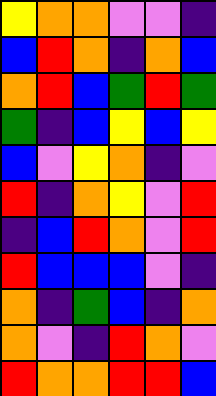[["yellow", "orange", "orange", "violet", "violet", "indigo"], ["blue", "red", "orange", "indigo", "orange", "blue"], ["orange", "red", "blue", "green", "red", "green"], ["green", "indigo", "blue", "yellow", "blue", "yellow"], ["blue", "violet", "yellow", "orange", "indigo", "violet"], ["red", "indigo", "orange", "yellow", "violet", "red"], ["indigo", "blue", "red", "orange", "violet", "red"], ["red", "blue", "blue", "blue", "violet", "indigo"], ["orange", "indigo", "green", "blue", "indigo", "orange"], ["orange", "violet", "indigo", "red", "orange", "violet"], ["red", "orange", "orange", "red", "red", "blue"]]